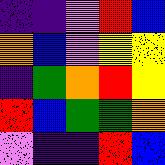[["indigo", "indigo", "violet", "red", "blue"], ["orange", "blue", "violet", "yellow", "yellow"], ["indigo", "green", "orange", "red", "yellow"], ["red", "blue", "green", "green", "orange"], ["violet", "indigo", "indigo", "red", "blue"]]